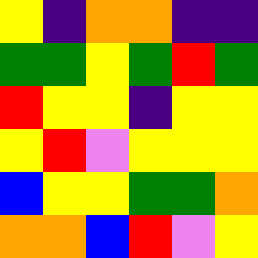[["yellow", "indigo", "orange", "orange", "indigo", "indigo"], ["green", "green", "yellow", "green", "red", "green"], ["red", "yellow", "yellow", "indigo", "yellow", "yellow"], ["yellow", "red", "violet", "yellow", "yellow", "yellow"], ["blue", "yellow", "yellow", "green", "green", "orange"], ["orange", "orange", "blue", "red", "violet", "yellow"]]